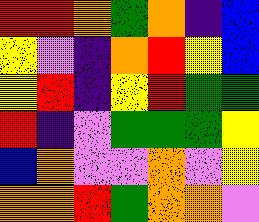[["red", "red", "orange", "green", "orange", "indigo", "blue"], ["yellow", "violet", "indigo", "orange", "red", "yellow", "blue"], ["yellow", "red", "indigo", "yellow", "red", "green", "green"], ["red", "indigo", "violet", "green", "green", "green", "yellow"], ["blue", "orange", "violet", "violet", "orange", "violet", "yellow"], ["orange", "orange", "red", "green", "orange", "orange", "violet"]]